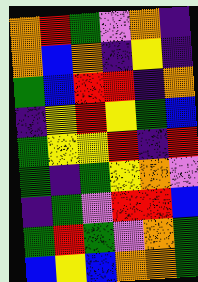[["orange", "red", "green", "violet", "orange", "indigo"], ["orange", "blue", "orange", "indigo", "yellow", "indigo"], ["green", "blue", "red", "red", "indigo", "orange"], ["indigo", "yellow", "red", "yellow", "green", "blue"], ["green", "yellow", "yellow", "red", "indigo", "red"], ["green", "indigo", "green", "yellow", "orange", "violet"], ["indigo", "green", "violet", "red", "red", "blue"], ["green", "red", "green", "violet", "orange", "green"], ["blue", "yellow", "blue", "orange", "orange", "green"]]